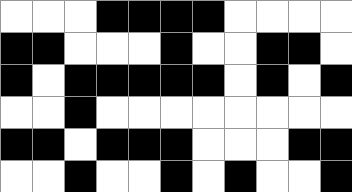[["white", "white", "white", "black", "black", "black", "black", "white", "white", "white", "white"], ["black", "black", "white", "white", "white", "black", "white", "white", "black", "black", "white"], ["black", "white", "black", "black", "black", "black", "black", "white", "black", "white", "black"], ["white", "white", "black", "white", "white", "white", "white", "white", "white", "white", "white"], ["black", "black", "white", "black", "black", "black", "white", "white", "white", "black", "black"], ["white", "white", "black", "white", "white", "black", "white", "black", "white", "white", "black"]]